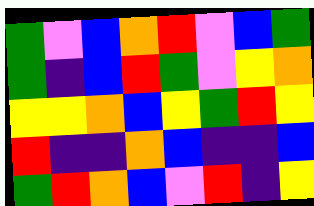[["green", "violet", "blue", "orange", "red", "violet", "blue", "green"], ["green", "indigo", "blue", "red", "green", "violet", "yellow", "orange"], ["yellow", "yellow", "orange", "blue", "yellow", "green", "red", "yellow"], ["red", "indigo", "indigo", "orange", "blue", "indigo", "indigo", "blue"], ["green", "red", "orange", "blue", "violet", "red", "indigo", "yellow"]]